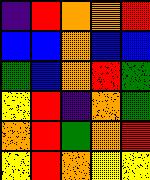[["indigo", "red", "orange", "orange", "red"], ["blue", "blue", "orange", "blue", "blue"], ["green", "blue", "orange", "red", "green"], ["yellow", "red", "indigo", "orange", "green"], ["orange", "red", "green", "orange", "red"], ["yellow", "red", "orange", "yellow", "yellow"]]